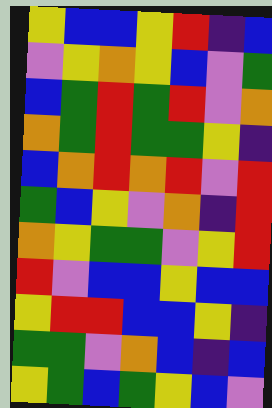[["yellow", "blue", "blue", "yellow", "red", "indigo", "blue"], ["violet", "yellow", "orange", "yellow", "blue", "violet", "green"], ["blue", "green", "red", "green", "red", "violet", "orange"], ["orange", "green", "red", "green", "green", "yellow", "indigo"], ["blue", "orange", "red", "orange", "red", "violet", "red"], ["green", "blue", "yellow", "violet", "orange", "indigo", "red"], ["orange", "yellow", "green", "green", "violet", "yellow", "red"], ["red", "violet", "blue", "blue", "yellow", "blue", "blue"], ["yellow", "red", "red", "blue", "blue", "yellow", "indigo"], ["green", "green", "violet", "orange", "blue", "indigo", "blue"], ["yellow", "green", "blue", "green", "yellow", "blue", "violet"]]